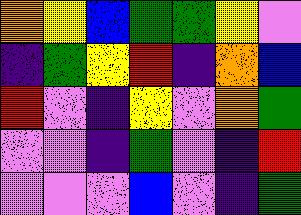[["orange", "yellow", "blue", "green", "green", "yellow", "violet"], ["indigo", "green", "yellow", "red", "indigo", "orange", "blue"], ["red", "violet", "indigo", "yellow", "violet", "orange", "green"], ["violet", "violet", "indigo", "green", "violet", "indigo", "red"], ["violet", "violet", "violet", "blue", "violet", "indigo", "green"]]